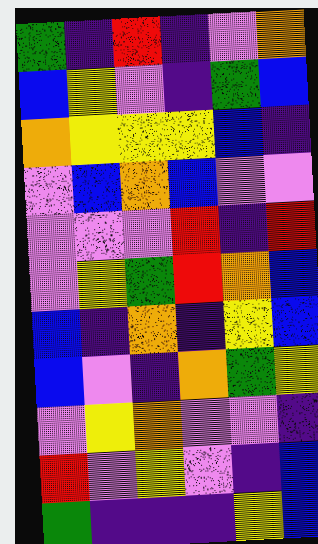[["green", "indigo", "red", "indigo", "violet", "orange"], ["blue", "yellow", "violet", "indigo", "green", "blue"], ["orange", "yellow", "yellow", "yellow", "blue", "indigo"], ["violet", "blue", "orange", "blue", "violet", "violet"], ["violet", "violet", "violet", "red", "indigo", "red"], ["violet", "yellow", "green", "red", "orange", "blue"], ["blue", "indigo", "orange", "indigo", "yellow", "blue"], ["blue", "violet", "indigo", "orange", "green", "yellow"], ["violet", "yellow", "orange", "violet", "violet", "indigo"], ["red", "violet", "yellow", "violet", "indigo", "blue"], ["green", "indigo", "indigo", "indigo", "yellow", "blue"]]